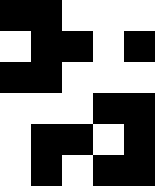[["black", "black", "white", "white", "white"], ["white", "black", "black", "white", "black"], ["black", "black", "white", "white", "white"], ["white", "white", "white", "black", "black"], ["white", "black", "black", "white", "black"], ["white", "black", "white", "black", "black"]]